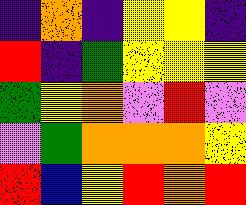[["indigo", "orange", "indigo", "yellow", "yellow", "indigo"], ["red", "indigo", "green", "yellow", "yellow", "yellow"], ["green", "yellow", "orange", "violet", "red", "violet"], ["violet", "green", "orange", "orange", "orange", "yellow"], ["red", "blue", "yellow", "red", "orange", "red"]]